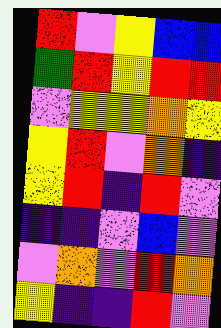[["red", "violet", "yellow", "blue", "blue"], ["green", "red", "yellow", "red", "red"], ["violet", "yellow", "yellow", "orange", "yellow"], ["yellow", "red", "violet", "orange", "indigo"], ["yellow", "red", "indigo", "red", "violet"], ["indigo", "indigo", "violet", "blue", "violet"], ["violet", "orange", "violet", "red", "orange"], ["yellow", "indigo", "indigo", "red", "violet"]]